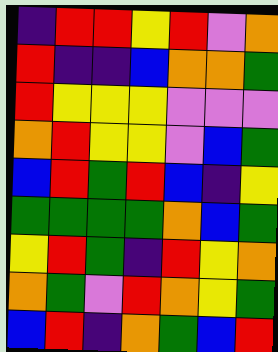[["indigo", "red", "red", "yellow", "red", "violet", "orange"], ["red", "indigo", "indigo", "blue", "orange", "orange", "green"], ["red", "yellow", "yellow", "yellow", "violet", "violet", "violet"], ["orange", "red", "yellow", "yellow", "violet", "blue", "green"], ["blue", "red", "green", "red", "blue", "indigo", "yellow"], ["green", "green", "green", "green", "orange", "blue", "green"], ["yellow", "red", "green", "indigo", "red", "yellow", "orange"], ["orange", "green", "violet", "red", "orange", "yellow", "green"], ["blue", "red", "indigo", "orange", "green", "blue", "red"]]